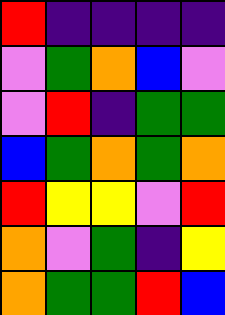[["red", "indigo", "indigo", "indigo", "indigo"], ["violet", "green", "orange", "blue", "violet"], ["violet", "red", "indigo", "green", "green"], ["blue", "green", "orange", "green", "orange"], ["red", "yellow", "yellow", "violet", "red"], ["orange", "violet", "green", "indigo", "yellow"], ["orange", "green", "green", "red", "blue"]]